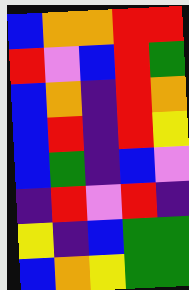[["blue", "orange", "orange", "red", "red"], ["red", "violet", "blue", "red", "green"], ["blue", "orange", "indigo", "red", "orange"], ["blue", "red", "indigo", "red", "yellow"], ["blue", "green", "indigo", "blue", "violet"], ["indigo", "red", "violet", "red", "indigo"], ["yellow", "indigo", "blue", "green", "green"], ["blue", "orange", "yellow", "green", "green"]]